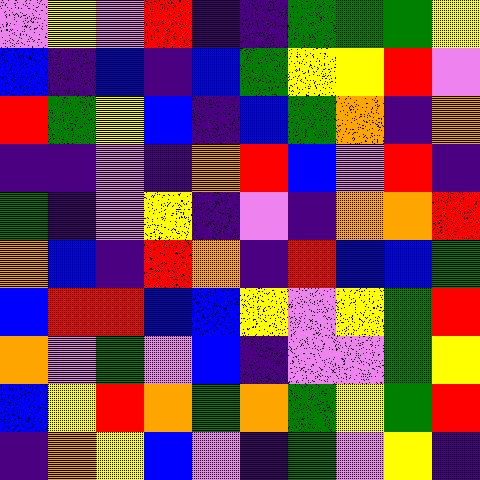[["violet", "yellow", "violet", "red", "indigo", "indigo", "green", "green", "green", "yellow"], ["blue", "indigo", "blue", "indigo", "blue", "green", "yellow", "yellow", "red", "violet"], ["red", "green", "yellow", "blue", "indigo", "blue", "green", "orange", "indigo", "orange"], ["indigo", "indigo", "violet", "indigo", "orange", "red", "blue", "violet", "red", "indigo"], ["green", "indigo", "violet", "yellow", "indigo", "violet", "indigo", "orange", "orange", "red"], ["orange", "blue", "indigo", "red", "orange", "indigo", "red", "blue", "blue", "green"], ["blue", "red", "red", "blue", "blue", "yellow", "violet", "yellow", "green", "red"], ["orange", "violet", "green", "violet", "blue", "indigo", "violet", "violet", "green", "yellow"], ["blue", "yellow", "red", "orange", "green", "orange", "green", "yellow", "green", "red"], ["indigo", "orange", "yellow", "blue", "violet", "indigo", "green", "violet", "yellow", "indigo"]]